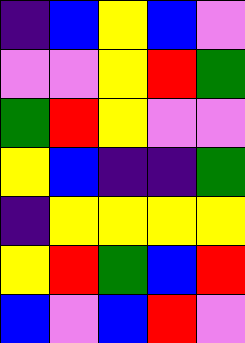[["indigo", "blue", "yellow", "blue", "violet"], ["violet", "violet", "yellow", "red", "green"], ["green", "red", "yellow", "violet", "violet"], ["yellow", "blue", "indigo", "indigo", "green"], ["indigo", "yellow", "yellow", "yellow", "yellow"], ["yellow", "red", "green", "blue", "red"], ["blue", "violet", "blue", "red", "violet"]]